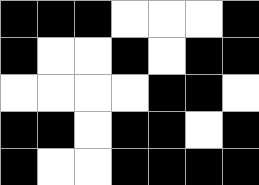[["black", "black", "black", "white", "white", "white", "black"], ["black", "white", "white", "black", "white", "black", "black"], ["white", "white", "white", "white", "black", "black", "white"], ["black", "black", "white", "black", "black", "white", "black"], ["black", "white", "white", "black", "black", "black", "black"]]